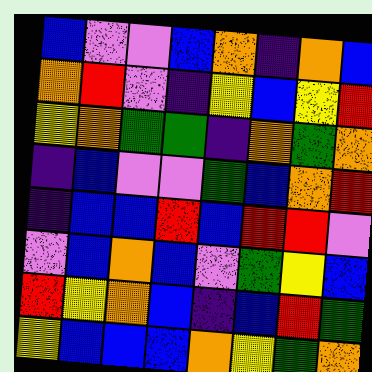[["blue", "violet", "violet", "blue", "orange", "indigo", "orange", "blue"], ["orange", "red", "violet", "indigo", "yellow", "blue", "yellow", "red"], ["yellow", "orange", "green", "green", "indigo", "orange", "green", "orange"], ["indigo", "blue", "violet", "violet", "green", "blue", "orange", "red"], ["indigo", "blue", "blue", "red", "blue", "red", "red", "violet"], ["violet", "blue", "orange", "blue", "violet", "green", "yellow", "blue"], ["red", "yellow", "orange", "blue", "indigo", "blue", "red", "green"], ["yellow", "blue", "blue", "blue", "orange", "yellow", "green", "orange"]]